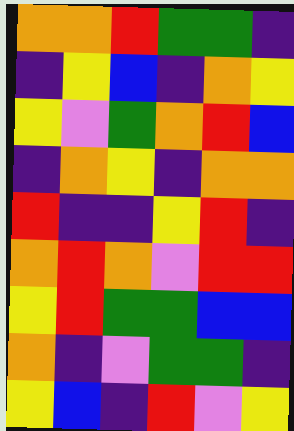[["orange", "orange", "red", "green", "green", "indigo"], ["indigo", "yellow", "blue", "indigo", "orange", "yellow"], ["yellow", "violet", "green", "orange", "red", "blue"], ["indigo", "orange", "yellow", "indigo", "orange", "orange"], ["red", "indigo", "indigo", "yellow", "red", "indigo"], ["orange", "red", "orange", "violet", "red", "red"], ["yellow", "red", "green", "green", "blue", "blue"], ["orange", "indigo", "violet", "green", "green", "indigo"], ["yellow", "blue", "indigo", "red", "violet", "yellow"]]